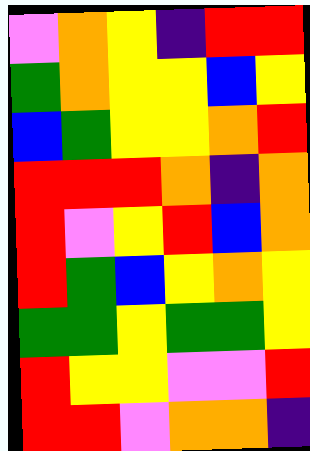[["violet", "orange", "yellow", "indigo", "red", "red"], ["green", "orange", "yellow", "yellow", "blue", "yellow"], ["blue", "green", "yellow", "yellow", "orange", "red"], ["red", "red", "red", "orange", "indigo", "orange"], ["red", "violet", "yellow", "red", "blue", "orange"], ["red", "green", "blue", "yellow", "orange", "yellow"], ["green", "green", "yellow", "green", "green", "yellow"], ["red", "yellow", "yellow", "violet", "violet", "red"], ["red", "red", "violet", "orange", "orange", "indigo"]]